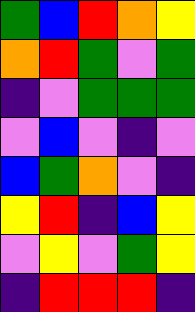[["green", "blue", "red", "orange", "yellow"], ["orange", "red", "green", "violet", "green"], ["indigo", "violet", "green", "green", "green"], ["violet", "blue", "violet", "indigo", "violet"], ["blue", "green", "orange", "violet", "indigo"], ["yellow", "red", "indigo", "blue", "yellow"], ["violet", "yellow", "violet", "green", "yellow"], ["indigo", "red", "red", "red", "indigo"]]